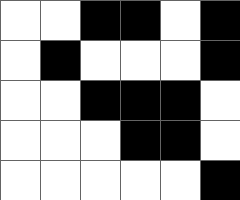[["white", "white", "black", "black", "white", "black"], ["white", "black", "white", "white", "white", "black"], ["white", "white", "black", "black", "black", "white"], ["white", "white", "white", "black", "black", "white"], ["white", "white", "white", "white", "white", "black"]]